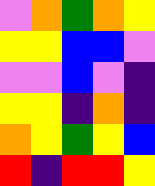[["violet", "orange", "green", "orange", "yellow"], ["yellow", "yellow", "blue", "blue", "violet"], ["violet", "violet", "blue", "violet", "indigo"], ["yellow", "yellow", "indigo", "orange", "indigo"], ["orange", "yellow", "green", "yellow", "blue"], ["red", "indigo", "red", "red", "yellow"]]